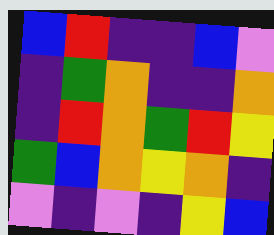[["blue", "red", "indigo", "indigo", "blue", "violet"], ["indigo", "green", "orange", "indigo", "indigo", "orange"], ["indigo", "red", "orange", "green", "red", "yellow"], ["green", "blue", "orange", "yellow", "orange", "indigo"], ["violet", "indigo", "violet", "indigo", "yellow", "blue"]]